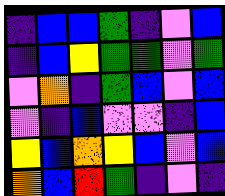[["indigo", "blue", "blue", "green", "indigo", "violet", "blue"], ["indigo", "blue", "yellow", "green", "green", "violet", "green"], ["violet", "orange", "indigo", "green", "blue", "violet", "blue"], ["violet", "indigo", "blue", "violet", "violet", "indigo", "blue"], ["yellow", "blue", "orange", "yellow", "blue", "violet", "blue"], ["orange", "blue", "red", "green", "indigo", "violet", "indigo"]]